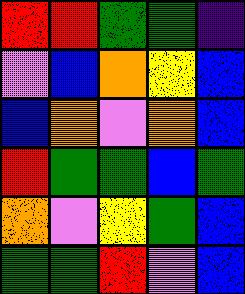[["red", "red", "green", "green", "indigo"], ["violet", "blue", "orange", "yellow", "blue"], ["blue", "orange", "violet", "orange", "blue"], ["red", "green", "green", "blue", "green"], ["orange", "violet", "yellow", "green", "blue"], ["green", "green", "red", "violet", "blue"]]